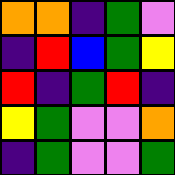[["orange", "orange", "indigo", "green", "violet"], ["indigo", "red", "blue", "green", "yellow"], ["red", "indigo", "green", "red", "indigo"], ["yellow", "green", "violet", "violet", "orange"], ["indigo", "green", "violet", "violet", "green"]]